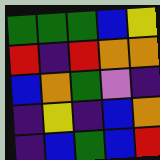[["green", "green", "green", "blue", "yellow"], ["red", "indigo", "red", "orange", "orange"], ["blue", "orange", "green", "violet", "indigo"], ["indigo", "yellow", "indigo", "blue", "orange"], ["indigo", "blue", "green", "blue", "red"]]